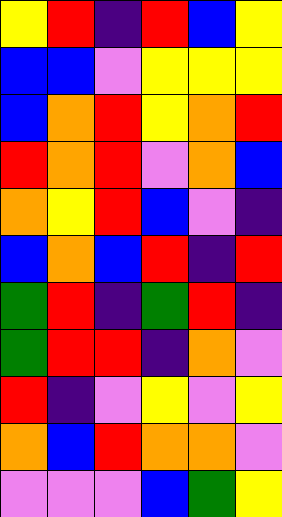[["yellow", "red", "indigo", "red", "blue", "yellow"], ["blue", "blue", "violet", "yellow", "yellow", "yellow"], ["blue", "orange", "red", "yellow", "orange", "red"], ["red", "orange", "red", "violet", "orange", "blue"], ["orange", "yellow", "red", "blue", "violet", "indigo"], ["blue", "orange", "blue", "red", "indigo", "red"], ["green", "red", "indigo", "green", "red", "indigo"], ["green", "red", "red", "indigo", "orange", "violet"], ["red", "indigo", "violet", "yellow", "violet", "yellow"], ["orange", "blue", "red", "orange", "orange", "violet"], ["violet", "violet", "violet", "blue", "green", "yellow"]]